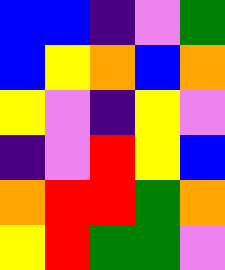[["blue", "blue", "indigo", "violet", "green"], ["blue", "yellow", "orange", "blue", "orange"], ["yellow", "violet", "indigo", "yellow", "violet"], ["indigo", "violet", "red", "yellow", "blue"], ["orange", "red", "red", "green", "orange"], ["yellow", "red", "green", "green", "violet"]]